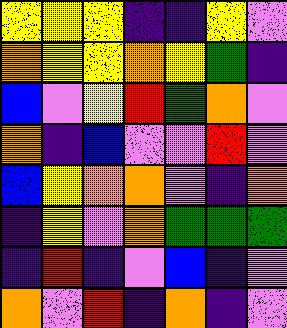[["yellow", "yellow", "yellow", "indigo", "indigo", "yellow", "violet"], ["orange", "yellow", "yellow", "orange", "yellow", "green", "indigo"], ["blue", "violet", "yellow", "red", "green", "orange", "violet"], ["orange", "indigo", "blue", "violet", "violet", "red", "violet"], ["blue", "yellow", "orange", "orange", "violet", "indigo", "orange"], ["indigo", "yellow", "violet", "orange", "green", "green", "green"], ["indigo", "red", "indigo", "violet", "blue", "indigo", "violet"], ["orange", "violet", "red", "indigo", "orange", "indigo", "violet"]]